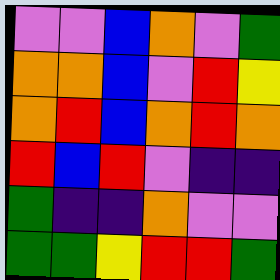[["violet", "violet", "blue", "orange", "violet", "green"], ["orange", "orange", "blue", "violet", "red", "yellow"], ["orange", "red", "blue", "orange", "red", "orange"], ["red", "blue", "red", "violet", "indigo", "indigo"], ["green", "indigo", "indigo", "orange", "violet", "violet"], ["green", "green", "yellow", "red", "red", "green"]]